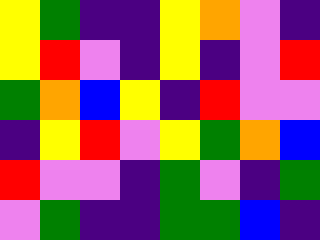[["yellow", "green", "indigo", "indigo", "yellow", "orange", "violet", "indigo"], ["yellow", "red", "violet", "indigo", "yellow", "indigo", "violet", "red"], ["green", "orange", "blue", "yellow", "indigo", "red", "violet", "violet"], ["indigo", "yellow", "red", "violet", "yellow", "green", "orange", "blue"], ["red", "violet", "violet", "indigo", "green", "violet", "indigo", "green"], ["violet", "green", "indigo", "indigo", "green", "green", "blue", "indigo"]]